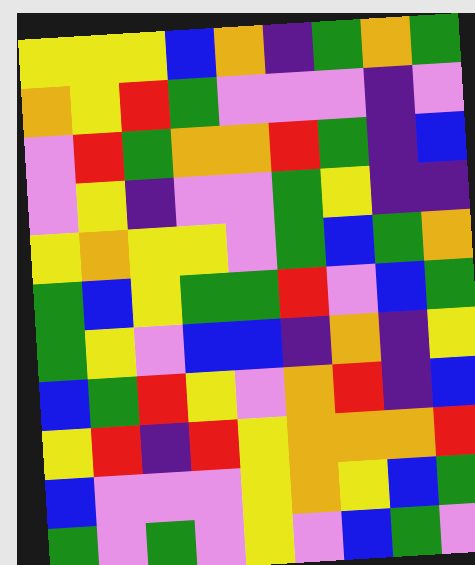[["yellow", "yellow", "yellow", "blue", "orange", "indigo", "green", "orange", "green"], ["orange", "yellow", "red", "green", "violet", "violet", "violet", "indigo", "violet"], ["violet", "red", "green", "orange", "orange", "red", "green", "indigo", "blue"], ["violet", "yellow", "indigo", "violet", "violet", "green", "yellow", "indigo", "indigo"], ["yellow", "orange", "yellow", "yellow", "violet", "green", "blue", "green", "orange"], ["green", "blue", "yellow", "green", "green", "red", "violet", "blue", "green"], ["green", "yellow", "violet", "blue", "blue", "indigo", "orange", "indigo", "yellow"], ["blue", "green", "red", "yellow", "violet", "orange", "red", "indigo", "blue"], ["yellow", "red", "indigo", "red", "yellow", "orange", "orange", "orange", "red"], ["blue", "violet", "violet", "violet", "yellow", "orange", "yellow", "blue", "green"], ["green", "violet", "green", "violet", "yellow", "violet", "blue", "green", "violet"]]